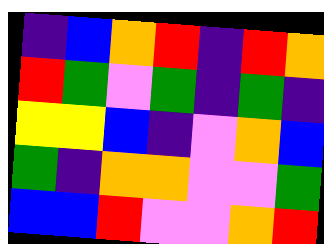[["indigo", "blue", "orange", "red", "indigo", "red", "orange"], ["red", "green", "violet", "green", "indigo", "green", "indigo"], ["yellow", "yellow", "blue", "indigo", "violet", "orange", "blue"], ["green", "indigo", "orange", "orange", "violet", "violet", "green"], ["blue", "blue", "red", "violet", "violet", "orange", "red"]]